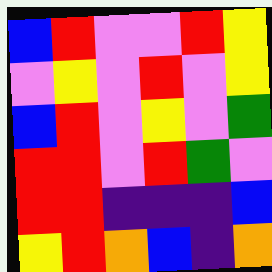[["blue", "red", "violet", "violet", "red", "yellow"], ["violet", "yellow", "violet", "red", "violet", "yellow"], ["blue", "red", "violet", "yellow", "violet", "green"], ["red", "red", "violet", "red", "green", "violet"], ["red", "red", "indigo", "indigo", "indigo", "blue"], ["yellow", "red", "orange", "blue", "indigo", "orange"]]